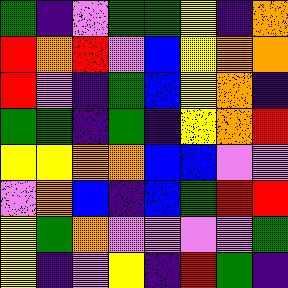[["green", "indigo", "violet", "green", "green", "yellow", "indigo", "orange"], ["red", "orange", "red", "violet", "blue", "yellow", "orange", "orange"], ["red", "violet", "indigo", "green", "blue", "yellow", "orange", "indigo"], ["green", "green", "indigo", "green", "indigo", "yellow", "orange", "red"], ["yellow", "yellow", "orange", "orange", "blue", "blue", "violet", "violet"], ["violet", "orange", "blue", "indigo", "blue", "green", "red", "red"], ["yellow", "green", "orange", "violet", "violet", "violet", "violet", "green"], ["yellow", "indigo", "violet", "yellow", "indigo", "red", "green", "indigo"]]